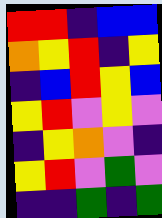[["red", "red", "indigo", "blue", "blue"], ["orange", "yellow", "red", "indigo", "yellow"], ["indigo", "blue", "red", "yellow", "blue"], ["yellow", "red", "violet", "yellow", "violet"], ["indigo", "yellow", "orange", "violet", "indigo"], ["yellow", "red", "violet", "green", "violet"], ["indigo", "indigo", "green", "indigo", "green"]]